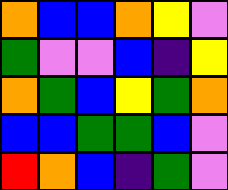[["orange", "blue", "blue", "orange", "yellow", "violet"], ["green", "violet", "violet", "blue", "indigo", "yellow"], ["orange", "green", "blue", "yellow", "green", "orange"], ["blue", "blue", "green", "green", "blue", "violet"], ["red", "orange", "blue", "indigo", "green", "violet"]]